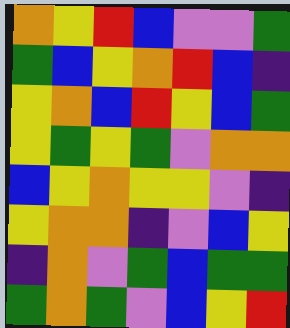[["orange", "yellow", "red", "blue", "violet", "violet", "green"], ["green", "blue", "yellow", "orange", "red", "blue", "indigo"], ["yellow", "orange", "blue", "red", "yellow", "blue", "green"], ["yellow", "green", "yellow", "green", "violet", "orange", "orange"], ["blue", "yellow", "orange", "yellow", "yellow", "violet", "indigo"], ["yellow", "orange", "orange", "indigo", "violet", "blue", "yellow"], ["indigo", "orange", "violet", "green", "blue", "green", "green"], ["green", "orange", "green", "violet", "blue", "yellow", "red"]]